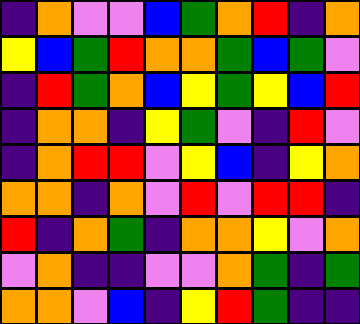[["indigo", "orange", "violet", "violet", "blue", "green", "orange", "red", "indigo", "orange"], ["yellow", "blue", "green", "red", "orange", "orange", "green", "blue", "green", "violet"], ["indigo", "red", "green", "orange", "blue", "yellow", "green", "yellow", "blue", "red"], ["indigo", "orange", "orange", "indigo", "yellow", "green", "violet", "indigo", "red", "violet"], ["indigo", "orange", "red", "red", "violet", "yellow", "blue", "indigo", "yellow", "orange"], ["orange", "orange", "indigo", "orange", "violet", "red", "violet", "red", "red", "indigo"], ["red", "indigo", "orange", "green", "indigo", "orange", "orange", "yellow", "violet", "orange"], ["violet", "orange", "indigo", "indigo", "violet", "violet", "orange", "green", "indigo", "green"], ["orange", "orange", "violet", "blue", "indigo", "yellow", "red", "green", "indigo", "indigo"]]